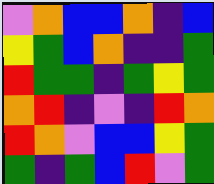[["violet", "orange", "blue", "blue", "orange", "indigo", "blue"], ["yellow", "green", "blue", "orange", "indigo", "indigo", "green"], ["red", "green", "green", "indigo", "green", "yellow", "green"], ["orange", "red", "indigo", "violet", "indigo", "red", "orange"], ["red", "orange", "violet", "blue", "blue", "yellow", "green"], ["green", "indigo", "green", "blue", "red", "violet", "green"]]